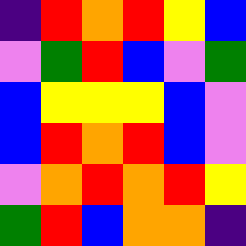[["indigo", "red", "orange", "red", "yellow", "blue"], ["violet", "green", "red", "blue", "violet", "green"], ["blue", "yellow", "yellow", "yellow", "blue", "violet"], ["blue", "red", "orange", "red", "blue", "violet"], ["violet", "orange", "red", "orange", "red", "yellow"], ["green", "red", "blue", "orange", "orange", "indigo"]]